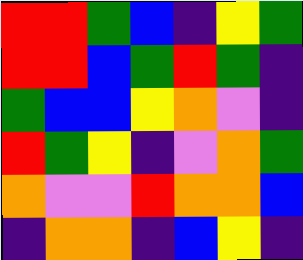[["red", "red", "green", "blue", "indigo", "yellow", "green"], ["red", "red", "blue", "green", "red", "green", "indigo"], ["green", "blue", "blue", "yellow", "orange", "violet", "indigo"], ["red", "green", "yellow", "indigo", "violet", "orange", "green"], ["orange", "violet", "violet", "red", "orange", "orange", "blue"], ["indigo", "orange", "orange", "indigo", "blue", "yellow", "indigo"]]